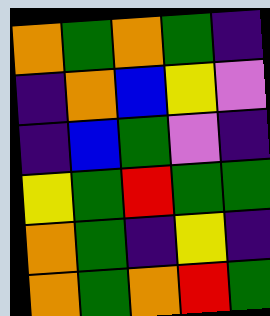[["orange", "green", "orange", "green", "indigo"], ["indigo", "orange", "blue", "yellow", "violet"], ["indigo", "blue", "green", "violet", "indigo"], ["yellow", "green", "red", "green", "green"], ["orange", "green", "indigo", "yellow", "indigo"], ["orange", "green", "orange", "red", "green"]]